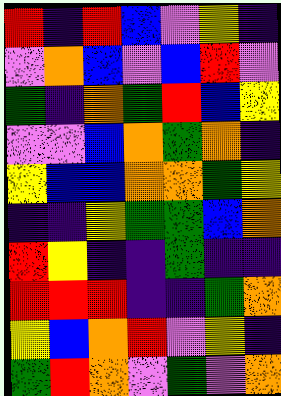[["red", "indigo", "red", "blue", "violet", "yellow", "indigo"], ["violet", "orange", "blue", "violet", "blue", "red", "violet"], ["green", "indigo", "orange", "green", "red", "blue", "yellow"], ["violet", "violet", "blue", "orange", "green", "orange", "indigo"], ["yellow", "blue", "blue", "orange", "orange", "green", "yellow"], ["indigo", "indigo", "yellow", "green", "green", "blue", "orange"], ["red", "yellow", "indigo", "indigo", "green", "indigo", "indigo"], ["red", "red", "red", "indigo", "indigo", "green", "orange"], ["yellow", "blue", "orange", "red", "violet", "yellow", "indigo"], ["green", "red", "orange", "violet", "green", "violet", "orange"]]